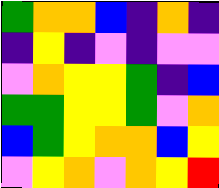[["green", "orange", "orange", "blue", "indigo", "orange", "indigo"], ["indigo", "yellow", "indigo", "violet", "indigo", "violet", "violet"], ["violet", "orange", "yellow", "yellow", "green", "indigo", "blue"], ["green", "green", "yellow", "yellow", "green", "violet", "orange"], ["blue", "green", "yellow", "orange", "orange", "blue", "yellow"], ["violet", "yellow", "orange", "violet", "orange", "yellow", "red"]]